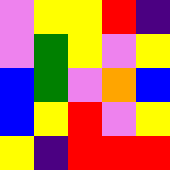[["violet", "yellow", "yellow", "red", "indigo"], ["violet", "green", "yellow", "violet", "yellow"], ["blue", "green", "violet", "orange", "blue"], ["blue", "yellow", "red", "violet", "yellow"], ["yellow", "indigo", "red", "red", "red"]]